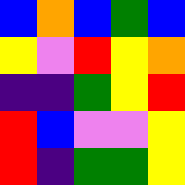[["blue", "orange", "blue", "green", "blue"], ["yellow", "violet", "red", "yellow", "orange"], ["indigo", "indigo", "green", "yellow", "red"], ["red", "blue", "violet", "violet", "yellow"], ["red", "indigo", "green", "green", "yellow"]]